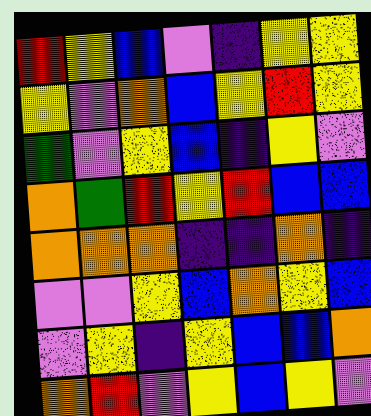[["red", "yellow", "blue", "violet", "indigo", "yellow", "yellow"], ["yellow", "violet", "orange", "blue", "yellow", "red", "yellow"], ["green", "violet", "yellow", "blue", "indigo", "yellow", "violet"], ["orange", "green", "red", "yellow", "red", "blue", "blue"], ["orange", "orange", "orange", "indigo", "indigo", "orange", "indigo"], ["violet", "violet", "yellow", "blue", "orange", "yellow", "blue"], ["violet", "yellow", "indigo", "yellow", "blue", "blue", "orange"], ["orange", "red", "violet", "yellow", "blue", "yellow", "violet"]]